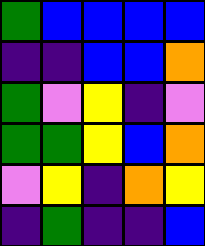[["green", "blue", "blue", "blue", "blue"], ["indigo", "indigo", "blue", "blue", "orange"], ["green", "violet", "yellow", "indigo", "violet"], ["green", "green", "yellow", "blue", "orange"], ["violet", "yellow", "indigo", "orange", "yellow"], ["indigo", "green", "indigo", "indigo", "blue"]]